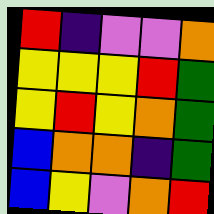[["red", "indigo", "violet", "violet", "orange"], ["yellow", "yellow", "yellow", "red", "green"], ["yellow", "red", "yellow", "orange", "green"], ["blue", "orange", "orange", "indigo", "green"], ["blue", "yellow", "violet", "orange", "red"]]